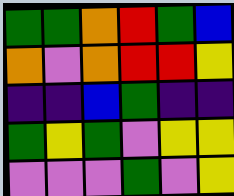[["green", "green", "orange", "red", "green", "blue"], ["orange", "violet", "orange", "red", "red", "yellow"], ["indigo", "indigo", "blue", "green", "indigo", "indigo"], ["green", "yellow", "green", "violet", "yellow", "yellow"], ["violet", "violet", "violet", "green", "violet", "yellow"]]